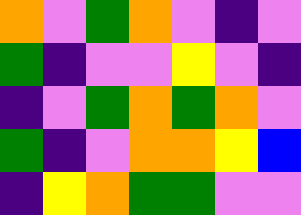[["orange", "violet", "green", "orange", "violet", "indigo", "violet"], ["green", "indigo", "violet", "violet", "yellow", "violet", "indigo"], ["indigo", "violet", "green", "orange", "green", "orange", "violet"], ["green", "indigo", "violet", "orange", "orange", "yellow", "blue"], ["indigo", "yellow", "orange", "green", "green", "violet", "violet"]]